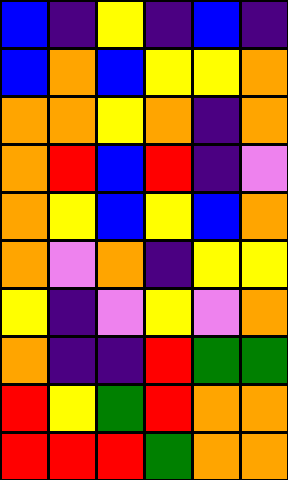[["blue", "indigo", "yellow", "indigo", "blue", "indigo"], ["blue", "orange", "blue", "yellow", "yellow", "orange"], ["orange", "orange", "yellow", "orange", "indigo", "orange"], ["orange", "red", "blue", "red", "indigo", "violet"], ["orange", "yellow", "blue", "yellow", "blue", "orange"], ["orange", "violet", "orange", "indigo", "yellow", "yellow"], ["yellow", "indigo", "violet", "yellow", "violet", "orange"], ["orange", "indigo", "indigo", "red", "green", "green"], ["red", "yellow", "green", "red", "orange", "orange"], ["red", "red", "red", "green", "orange", "orange"]]